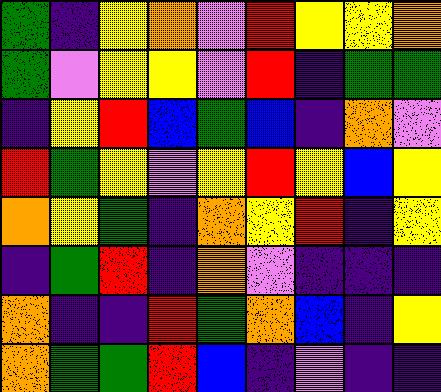[["green", "indigo", "yellow", "orange", "violet", "red", "yellow", "yellow", "orange"], ["green", "violet", "yellow", "yellow", "violet", "red", "indigo", "green", "green"], ["indigo", "yellow", "red", "blue", "green", "blue", "indigo", "orange", "violet"], ["red", "green", "yellow", "violet", "yellow", "red", "yellow", "blue", "yellow"], ["orange", "yellow", "green", "indigo", "orange", "yellow", "red", "indigo", "yellow"], ["indigo", "green", "red", "indigo", "orange", "violet", "indigo", "indigo", "indigo"], ["orange", "indigo", "indigo", "red", "green", "orange", "blue", "indigo", "yellow"], ["orange", "green", "green", "red", "blue", "indigo", "violet", "indigo", "indigo"]]